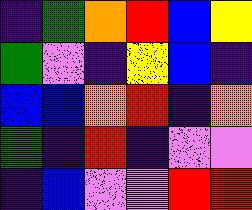[["indigo", "green", "orange", "red", "blue", "yellow"], ["green", "violet", "indigo", "yellow", "blue", "indigo"], ["blue", "blue", "orange", "red", "indigo", "orange"], ["green", "indigo", "red", "indigo", "violet", "violet"], ["indigo", "blue", "violet", "violet", "red", "red"]]